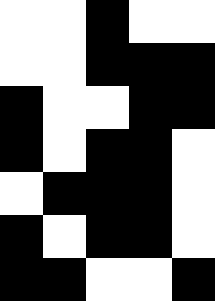[["white", "white", "black", "white", "white"], ["white", "white", "black", "black", "black"], ["black", "white", "white", "black", "black"], ["black", "white", "black", "black", "white"], ["white", "black", "black", "black", "white"], ["black", "white", "black", "black", "white"], ["black", "black", "white", "white", "black"]]